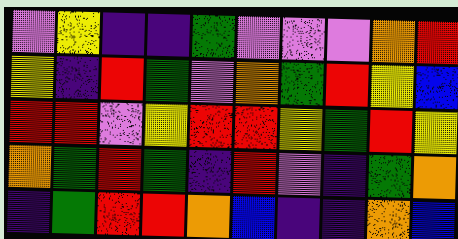[["violet", "yellow", "indigo", "indigo", "green", "violet", "violet", "violet", "orange", "red"], ["yellow", "indigo", "red", "green", "violet", "orange", "green", "red", "yellow", "blue"], ["red", "red", "violet", "yellow", "red", "red", "yellow", "green", "red", "yellow"], ["orange", "green", "red", "green", "indigo", "red", "violet", "indigo", "green", "orange"], ["indigo", "green", "red", "red", "orange", "blue", "indigo", "indigo", "orange", "blue"]]